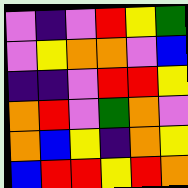[["violet", "indigo", "violet", "red", "yellow", "green"], ["violet", "yellow", "orange", "orange", "violet", "blue"], ["indigo", "indigo", "violet", "red", "red", "yellow"], ["orange", "red", "violet", "green", "orange", "violet"], ["orange", "blue", "yellow", "indigo", "orange", "yellow"], ["blue", "red", "red", "yellow", "red", "orange"]]